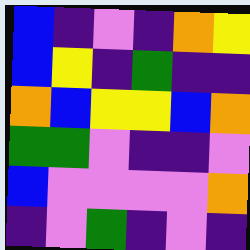[["blue", "indigo", "violet", "indigo", "orange", "yellow"], ["blue", "yellow", "indigo", "green", "indigo", "indigo"], ["orange", "blue", "yellow", "yellow", "blue", "orange"], ["green", "green", "violet", "indigo", "indigo", "violet"], ["blue", "violet", "violet", "violet", "violet", "orange"], ["indigo", "violet", "green", "indigo", "violet", "indigo"]]